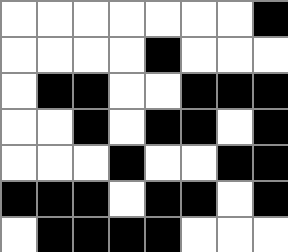[["white", "white", "white", "white", "white", "white", "white", "black"], ["white", "white", "white", "white", "black", "white", "white", "white"], ["white", "black", "black", "white", "white", "black", "black", "black"], ["white", "white", "black", "white", "black", "black", "white", "black"], ["white", "white", "white", "black", "white", "white", "black", "black"], ["black", "black", "black", "white", "black", "black", "white", "black"], ["white", "black", "black", "black", "black", "white", "white", "white"]]